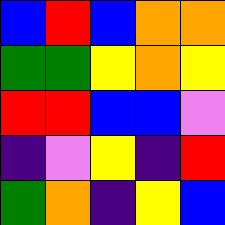[["blue", "red", "blue", "orange", "orange"], ["green", "green", "yellow", "orange", "yellow"], ["red", "red", "blue", "blue", "violet"], ["indigo", "violet", "yellow", "indigo", "red"], ["green", "orange", "indigo", "yellow", "blue"]]